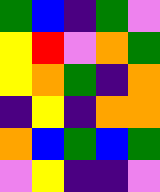[["green", "blue", "indigo", "green", "violet"], ["yellow", "red", "violet", "orange", "green"], ["yellow", "orange", "green", "indigo", "orange"], ["indigo", "yellow", "indigo", "orange", "orange"], ["orange", "blue", "green", "blue", "green"], ["violet", "yellow", "indigo", "indigo", "violet"]]